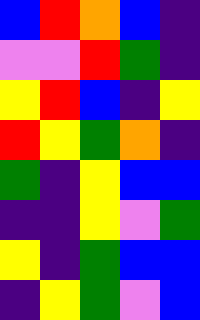[["blue", "red", "orange", "blue", "indigo"], ["violet", "violet", "red", "green", "indigo"], ["yellow", "red", "blue", "indigo", "yellow"], ["red", "yellow", "green", "orange", "indigo"], ["green", "indigo", "yellow", "blue", "blue"], ["indigo", "indigo", "yellow", "violet", "green"], ["yellow", "indigo", "green", "blue", "blue"], ["indigo", "yellow", "green", "violet", "blue"]]